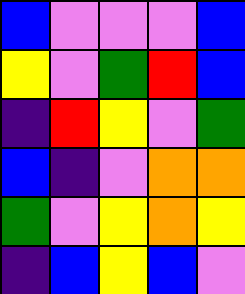[["blue", "violet", "violet", "violet", "blue"], ["yellow", "violet", "green", "red", "blue"], ["indigo", "red", "yellow", "violet", "green"], ["blue", "indigo", "violet", "orange", "orange"], ["green", "violet", "yellow", "orange", "yellow"], ["indigo", "blue", "yellow", "blue", "violet"]]